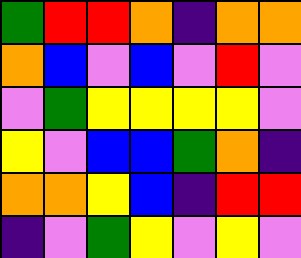[["green", "red", "red", "orange", "indigo", "orange", "orange"], ["orange", "blue", "violet", "blue", "violet", "red", "violet"], ["violet", "green", "yellow", "yellow", "yellow", "yellow", "violet"], ["yellow", "violet", "blue", "blue", "green", "orange", "indigo"], ["orange", "orange", "yellow", "blue", "indigo", "red", "red"], ["indigo", "violet", "green", "yellow", "violet", "yellow", "violet"]]